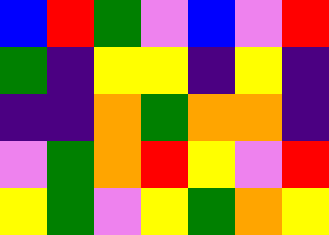[["blue", "red", "green", "violet", "blue", "violet", "red"], ["green", "indigo", "yellow", "yellow", "indigo", "yellow", "indigo"], ["indigo", "indigo", "orange", "green", "orange", "orange", "indigo"], ["violet", "green", "orange", "red", "yellow", "violet", "red"], ["yellow", "green", "violet", "yellow", "green", "orange", "yellow"]]